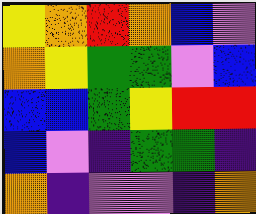[["yellow", "orange", "red", "orange", "blue", "violet"], ["orange", "yellow", "green", "green", "violet", "blue"], ["blue", "blue", "green", "yellow", "red", "red"], ["blue", "violet", "indigo", "green", "green", "indigo"], ["orange", "indigo", "violet", "violet", "indigo", "orange"]]